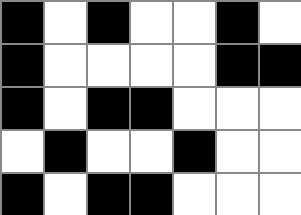[["black", "white", "black", "white", "white", "black", "white"], ["black", "white", "white", "white", "white", "black", "black"], ["black", "white", "black", "black", "white", "white", "white"], ["white", "black", "white", "white", "black", "white", "white"], ["black", "white", "black", "black", "white", "white", "white"]]